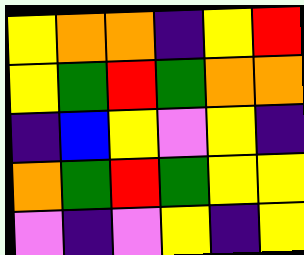[["yellow", "orange", "orange", "indigo", "yellow", "red"], ["yellow", "green", "red", "green", "orange", "orange"], ["indigo", "blue", "yellow", "violet", "yellow", "indigo"], ["orange", "green", "red", "green", "yellow", "yellow"], ["violet", "indigo", "violet", "yellow", "indigo", "yellow"]]